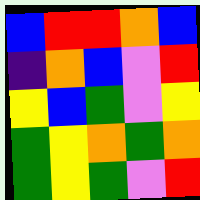[["blue", "red", "red", "orange", "blue"], ["indigo", "orange", "blue", "violet", "red"], ["yellow", "blue", "green", "violet", "yellow"], ["green", "yellow", "orange", "green", "orange"], ["green", "yellow", "green", "violet", "red"]]